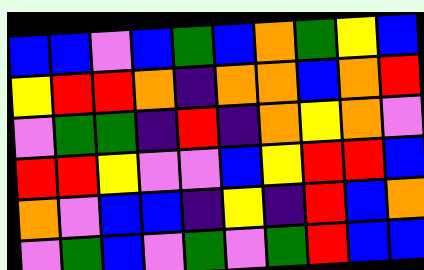[["blue", "blue", "violet", "blue", "green", "blue", "orange", "green", "yellow", "blue"], ["yellow", "red", "red", "orange", "indigo", "orange", "orange", "blue", "orange", "red"], ["violet", "green", "green", "indigo", "red", "indigo", "orange", "yellow", "orange", "violet"], ["red", "red", "yellow", "violet", "violet", "blue", "yellow", "red", "red", "blue"], ["orange", "violet", "blue", "blue", "indigo", "yellow", "indigo", "red", "blue", "orange"], ["violet", "green", "blue", "violet", "green", "violet", "green", "red", "blue", "blue"]]